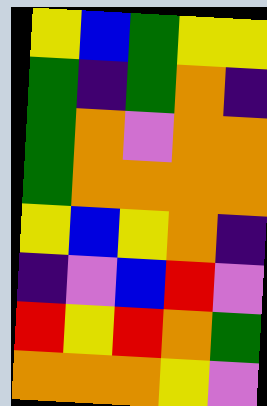[["yellow", "blue", "green", "yellow", "yellow"], ["green", "indigo", "green", "orange", "indigo"], ["green", "orange", "violet", "orange", "orange"], ["green", "orange", "orange", "orange", "orange"], ["yellow", "blue", "yellow", "orange", "indigo"], ["indigo", "violet", "blue", "red", "violet"], ["red", "yellow", "red", "orange", "green"], ["orange", "orange", "orange", "yellow", "violet"]]